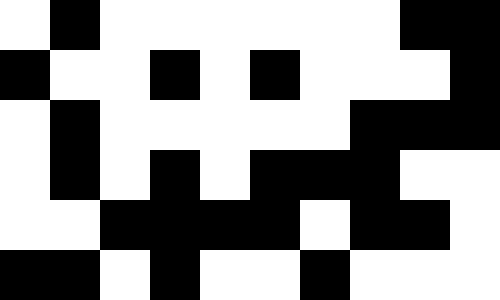[["white", "black", "white", "white", "white", "white", "white", "white", "black", "black"], ["black", "white", "white", "black", "white", "black", "white", "white", "white", "black"], ["white", "black", "white", "white", "white", "white", "white", "black", "black", "black"], ["white", "black", "white", "black", "white", "black", "black", "black", "white", "white"], ["white", "white", "black", "black", "black", "black", "white", "black", "black", "white"], ["black", "black", "white", "black", "white", "white", "black", "white", "white", "white"]]